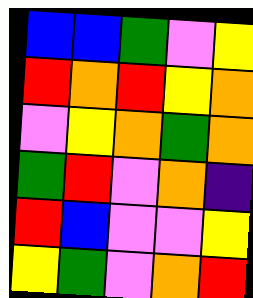[["blue", "blue", "green", "violet", "yellow"], ["red", "orange", "red", "yellow", "orange"], ["violet", "yellow", "orange", "green", "orange"], ["green", "red", "violet", "orange", "indigo"], ["red", "blue", "violet", "violet", "yellow"], ["yellow", "green", "violet", "orange", "red"]]